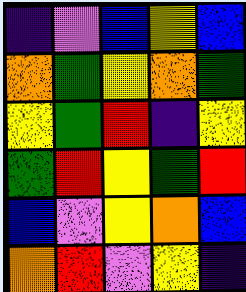[["indigo", "violet", "blue", "yellow", "blue"], ["orange", "green", "yellow", "orange", "green"], ["yellow", "green", "red", "indigo", "yellow"], ["green", "red", "yellow", "green", "red"], ["blue", "violet", "yellow", "orange", "blue"], ["orange", "red", "violet", "yellow", "indigo"]]